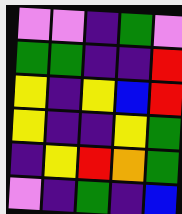[["violet", "violet", "indigo", "green", "violet"], ["green", "green", "indigo", "indigo", "red"], ["yellow", "indigo", "yellow", "blue", "red"], ["yellow", "indigo", "indigo", "yellow", "green"], ["indigo", "yellow", "red", "orange", "green"], ["violet", "indigo", "green", "indigo", "blue"]]